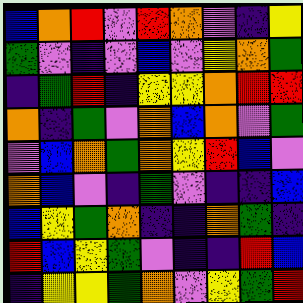[["blue", "orange", "red", "violet", "red", "orange", "violet", "indigo", "yellow"], ["green", "violet", "indigo", "violet", "blue", "violet", "yellow", "orange", "green"], ["indigo", "green", "red", "indigo", "yellow", "yellow", "orange", "red", "red"], ["orange", "indigo", "green", "violet", "orange", "blue", "orange", "violet", "green"], ["violet", "blue", "orange", "green", "orange", "yellow", "red", "blue", "violet"], ["orange", "blue", "violet", "indigo", "green", "violet", "indigo", "indigo", "blue"], ["blue", "yellow", "green", "orange", "indigo", "indigo", "orange", "green", "indigo"], ["red", "blue", "yellow", "green", "violet", "indigo", "indigo", "red", "blue"], ["indigo", "yellow", "yellow", "green", "orange", "violet", "yellow", "green", "red"]]